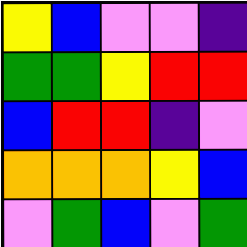[["yellow", "blue", "violet", "violet", "indigo"], ["green", "green", "yellow", "red", "red"], ["blue", "red", "red", "indigo", "violet"], ["orange", "orange", "orange", "yellow", "blue"], ["violet", "green", "blue", "violet", "green"]]